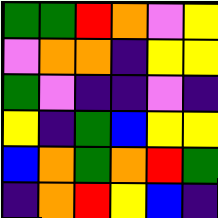[["green", "green", "red", "orange", "violet", "yellow"], ["violet", "orange", "orange", "indigo", "yellow", "yellow"], ["green", "violet", "indigo", "indigo", "violet", "indigo"], ["yellow", "indigo", "green", "blue", "yellow", "yellow"], ["blue", "orange", "green", "orange", "red", "green"], ["indigo", "orange", "red", "yellow", "blue", "indigo"]]